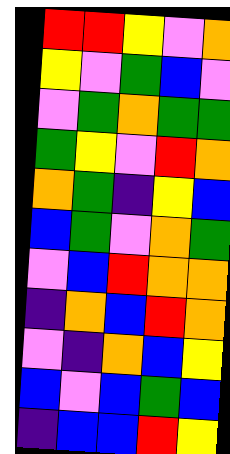[["red", "red", "yellow", "violet", "orange"], ["yellow", "violet", "green", "blue", "violet"], ["violet", "green", "orange", "green", "green"], ["green", "yellow", "violet", "red", "orange"], ["orange", "green", "indigo", "yellow", "blue"], ["blue", "green", "violet", "orange", "green"], ["violet", "blue", "red", "orange", "orange"], ["indigo", "orange", "blue", "red", "orange"], ["violet", "indigo", "orange", "blue", "yellow"], ["blue", "violet", "blue", "green", "blue"], ["indigo", "blue", "blue", "red", "yellow"]]